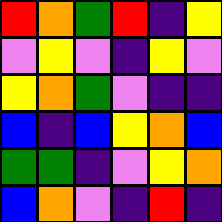[["red", "orange", "green", "red", "indigo", "yellow"], ["violet", "yellow", "violet", "indigo", "yellow", "violet"], ["yellow", "orange", "green", "violet", "indigo", "indigo"], ["blue", "indigo", "blue", "yellow", "orange", "blue"], ["green", "green", "indigo", "violet", "yellow", "orange"], ["blue", "orange", "violet", "indigo", "red", "indigo"]]